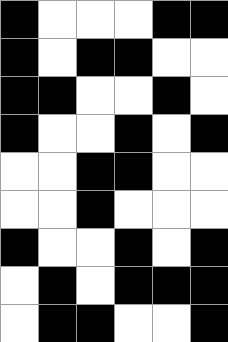[["black", "white", "white", "white", "black", "black"], ["black", "white", "black", "black", "white", "white"], ["black", "black", "white", "white", "black", "white"], ["black", "white", "white", "black", "white", "black"], ["white", "white", "black", "black", "white", "white"], ["white", "white", "black", "white", "white", "white"], ["black", "white", "white", "black", "white", "black"], ["white", "black", "white", "black", "black", "black"], ["white", "black", "black", "white", "white", "black"]]